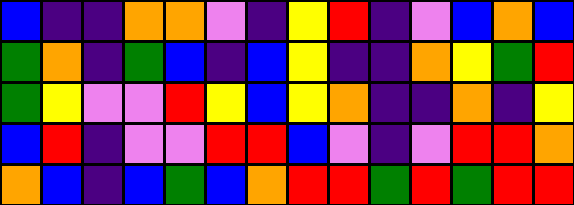[["blue", "indigo", "indigo", "orange", "orange", "violet", "indigo", "yellow", "red", "indigo", "violet", "blue", "orange", "blue"], ["green", "orange", "indigo", "green", "blue", "indigo", "blue", "yellow", "indigo", "indigo", "orange", "yellow", "green", "red"], ["green", "yellow", "violet", "violet", "red", "yellow", "blue", "yellow", "orange", "indigo", "indigo", "orange", "indigo", "yellow"], ["blue", "red", "indigo", "violet", "violet", "red", "red", "blue", "violet", "indigo", "violet", "red", "red", "orange"], ["orange", "blue", "indigo", "blue", "green", "blue", "orange", "red", "red", "green", "red", "green", "red", "red"]]